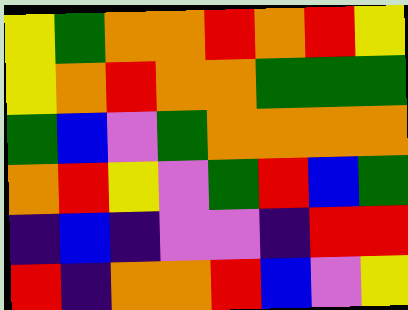[["yellow", "green", "orange", "orange", "red", "orange", "red", "yellow"], ["yellow", "orange", "red", "orange", "orange", "green", "green", "green"], ["green", "blue", "violet", "green", "orange", "orange", "orange", "orange"], ["orange", "red", "yellow", "violet", "green", "red", "blue", "green"], ["indigo", "blue", "indigo", "violet", "violet", "indigo", "red", "red"], ["red", "indigo", "orange", "orange", "red", "blue", "violet", "yellow"]]